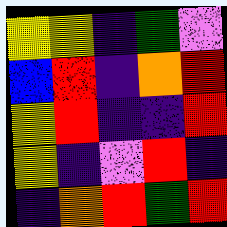[["yellow", "yellow", "indigo", "green", "violet"], ["blue", "red", "indigo", "orange", "red"], ["yellow", "red", "indigo", "indigo", "red"], ["yellow", "indigo", "violet", "red", "indigo"], ["indigo", "orange", "red", "green", "red"]]